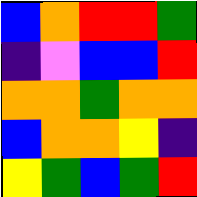[["blue", "orange", "red", "red", "green"], ["indigo", "violet", "blue", "blue", "red"], ["orange", "orange", "green", "orange", "orange"], ["blue", "orange", "orange", "yellow", "indigo"], ["yellow", "green", "blue", "green", "red"]]